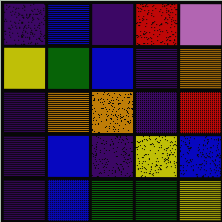[["indigo", "blue", "indigo", "red", "violet"], ["yellow", "green", "blue", "indigo", "orange"], ["indigo", "orange", "orange", "indigo", "red"], ["indigo", "blue", "indigo", "yellow", "blue"], ["indigo", "blue", "green", "green", "yellow"]]